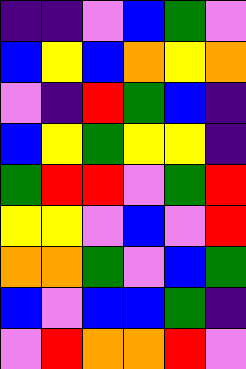[["indigo", "indigo", "violet", "blue", "green", "violet"], ["blue", "yellow", "blue", "orange", "yellow", "orange"], ["violet", "indigo", "red", "green", "blue", "indigo"], ["blue", "yellow", "green", "yellow", "yellow", "indigo"], ["green", "red", "red", "violet", "green", "red"], ["yellow", "yellow", "violet", "blue", "violet", "red"], ["orange", "orange", "green", "violet", "blue", "green"], ["blue", "violet", "blue", "blue", "green", "indigo"], ["violet", "red", "orange", "orange", "red", "violet"]]